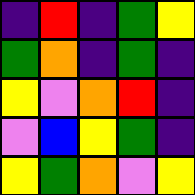[["indigo", "red", "indigo", "green", "yellow"], ["green", "orange", "indigo", "green", "indigo"], ["yellow", "violet", "orange", "red", "indigo"], ["violet", "blue", "yellow", "green", "indigo"], ["yellow", "green", "orange", "violet", "yellow"]]